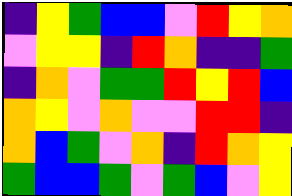[["indigo", "yellow", "green", "blue", "blue", "violet", "red", "yellow", "orange"], ["violet", "yellow", "yellow", "indigo", "red", "orange", "indigo", "indigo", "green"], ["indigo", "orange", "violet", "green", "green", "red", "yellow", "red", "blue"], ["orange", "yellow", "violet", "orange", "violet", "violet", "red", "red", "indigo"], ["orange", "blue", "green", "violet", "orange", "indigo", "red", "orange", "yellow"], ["green", "blue", "blue", "green", "violet", "green", "blue", "violet", "yellow"]]